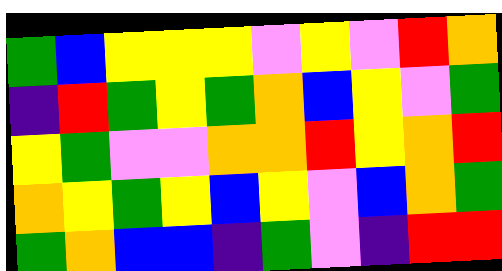[["green", "blue", "yellow", "yellow", "yellow", "violet", "yellow", "violet", "red", "orange"], ["indigo", "red", "green", "yellow", "green", "orange", "blue", "yellow", "violet", "green"], ["yellow", "green", "violet", "violet", "orange", "orange", "red", "yellow", "orange", "red"], ["orange", "yellow", "green", "yellow", "blue", "yellow", "violet", "blue", "orange", "green"], ["green", "orange", "blue", "blue", "indigo", "green", "violet", "indigo", "red", "red"]]